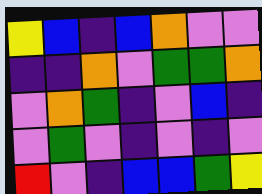[["yellow", "blue", "indigo", "blue", "orange", "violet", "violet"], ["indigo", "indigo", "orange", "violet", "green", "green", "orange"], ["violet", "orange", "green", "indigo", "violet", "blue", "indigo"], ["violet", "green", "violet", "indigo", "violet", "indigo", "violet"], ["red", "violet", "indigo", "blue", "blue", "green", "yellow"]]